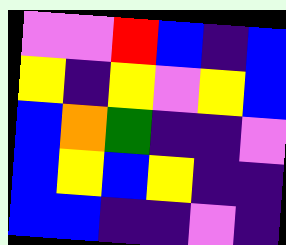[["violet", "violet", "red", "blue", "indigo", "blue"], ["yellow", "indigo", "yellow", "violet", "yellow", "blue"], ["blue", "orange", "green", "indigo", "indigo", "violet"], ["blue", "yellow", "blue", "yellow", "indigo", "indigo"], ["blue", "blue", "indigo", "indigo", "violet", "indigo"]]